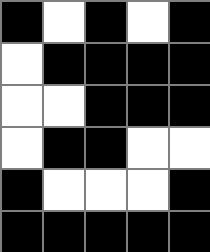[["black", "white", "black", "white", "black"], ["white", "black", "black", "black", "black"], ["white", "white", "black", "black", "black"], ["white", "black", "black", "white", "white"], ["black", "white", "white", "white", "black"], ["black", "black", "black", "black", "black"]]